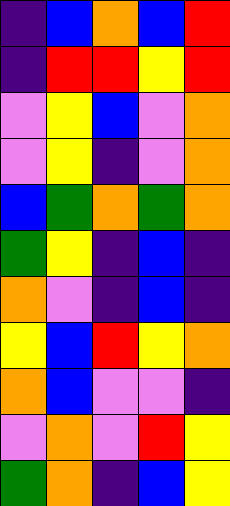[["indigo", "blue", "orange", "blue", "red"], ["indigo", "red", "red", "yellow", "red"], ["violet", "yellow", "blue", "violet", "orange"], ["violet", "yellow", "indigo", "violet", "orange"], ["blue", "green", "orange", "green", "orange"], ["green", "yellow", "indigo", "blue", "indigo"], ["orange", "violet", "indigo", "blue", "indigo"], ["yellow", "blue", "red", "yellow", "orange"], ["orange", "blue", "violet", "violet", "indigo"], ["violet", "orange", "violet", "red", "yellow"], ["green", "orange", "indigo", "blue", "yellow"]]